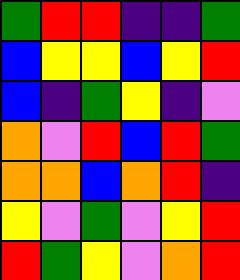[["green", "red", "red", "indigo", "indigo", "green"], ["blue", "yellow", "yellow", "blue", "yellow", "red"], ["blue", "indigo", "green", "yellow", "indigo", "violet"], ["orange", "violet", "red", "blue", "red", "green"], ["orange", "orange", "blue", "orange", "red", "indigo"], ["yellow", "violet", "green", "violet", "yellow", "red"], ["red", "green", "yellow", "violet", "orange", "red"]]